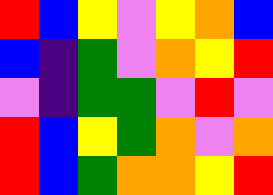[["red", "blue", "yellow", "violet", "yellow", "orange", "blue"], ["blue", "indigo", "green", "violet", "orange", "yellow", "red"], ["violet", "indigo", "green", "green", "violet", "red", "violet"], ["red", "blue", "yellow", "green", "orange", "violet", "orange"], ["red", "blue", "green", "orange", "orange", "yellow", "red"]]